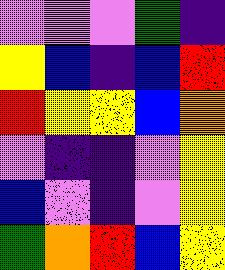[["violet", "violet", "violet", "green", "indigo"], ["yellow", "blue", "indigo", "blue", "red"], ["red", "yellow", "yellow", "blue", "orange"], ["violet", "indigo", "indigo", "violet", "yellow"], ["blue", "violet", "indigo", "violet", "yellow"], ["green", "orange", "red", "blue", "yellow"]]